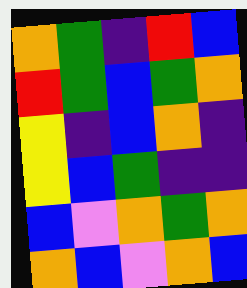[["orange", "green", "indigo", "red", "blue"], ["red", "green", "blue", "green", "orange"], ["yellow", "indigo", "blue", "orange", "indigo"], ["yellow", "blue", "green", "indigo", "indigo"], ["blue", "violet", "orange", "green", "orange"], ["orange", "blue", "violet", "orange", "blue"]]